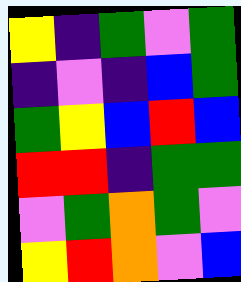[["yellow", "indigo", "green", "violet", "green"], ["indigo", "violet", "indigo", "blue", "green"], ["green", "yellow", "blue", "red", "blue"], ["red", "red", "indigo", "green", "green"], ["violet", "green", "orange", "green", "violet"], ["yellow", "red", "orange", "violet", "blue"]]